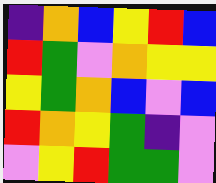[["indigo", "orange", "blue", "yellow", "red", "blue"], ["red", "green", "violet", "orange", "yellow", "yellow"], ["yellow", "green", "orange", "blue", "violet", "blue"], ["red", "orange", "yellow", "green", "indigo", "violet"], ["violet", "yellow", "red", "green", "green", "violet"]]